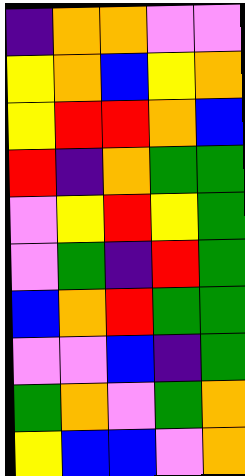[["indigo", "orange", "orange", "violet", "violet"], ["yellow", "orange", "blue", "yellow", "orange"], ["yellow", "red", "red", "orange", "blue"], ["red", "indigo", "orange", "green", "green"], ["violet", "yellow", "red", "yellow", "green"], ["violet", "green", "indigo", "red", "green"], ["blue", "orange", "red", "green", "green"], ["violet", "violet", "blue", "indigo", "green"], ["green", "orange", "violet", "green", "orange"], ["yellow", "blue", "blue", "violet", "orange"]]